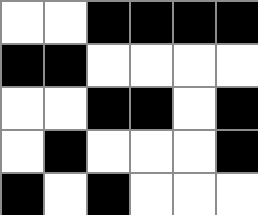[["white", "white", "black", "black", "black", "black"], ["black", "black", "white", "white", "white", "white"], ["white", "white", "black", "black", "white", "black"], ["white", "black", "white", "white", "white", "black"], ["black", "white", "black", "white", "white", "white"]]